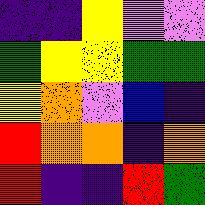[["indigo", "indigo", "yellow", "violet", "violet"], ["green", "yellow", "yellow", "green", "green"], ["yellow", "orange", "violet", "blue", "indigo"], ["red", "orange", "orange", "indigo", "orange"], ["red", "indigo", "indigo", "red", "green"]]